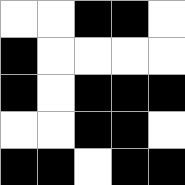[["white", "white", "black", "black", "white"], ["black", "white", "white", "white", "white"], ["black", "white", "black", "black", "black"], ["white", "white", "black", "black", "white"], ["black", "black", "white", "black", "black"]]